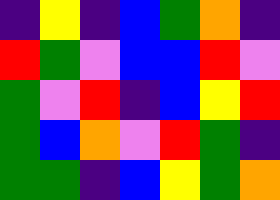[["indigo", "yellow", "indigo", "blue", "green", "orange", "indigo"], ["red", "green", "violet", "blue", "blue", "red", "violet"], ["green", "violet", "red", "indigo", "blue", "yellow", "red"], ["green", "blue", "orange", "violet", "red", "green", "indigo"], ["green", "green", "indigo", "blue", "yellow", "green", "orange"]]